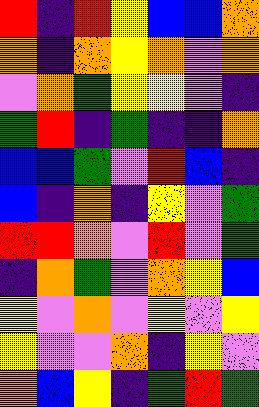[["red", "indigo", "red", "yellow", "blue", "blue", "orange"], ["orange", "indigo", "orange", "yellow", "orange", "violet", "orange"], ["violet", "orange", "green", "yellow", "yellow", "violet", "indigo"], ["green", "red", "indigo", "green", "indigo", "indigo", "orange"], ["blue", "blue", "green", "violet", "red", "blue", "indigo"], ["blue", "indigo", "orange", "indigo", "yellow", "violet", "green"], ["red", "red", "orange", "violet", "red", "violet", "green"], ["indigo", "orange", "green", "violet", "orange", "yellow", "blue"], ["yellow", "violet", "orange", "violet", "yellow", "violet", "yellow"], ["yellow", "violet", "violet", "orange", "indigo", "yellow", "violet"], ["orange", "blue", "yellow", "indigo", "green", "red", "green"]]